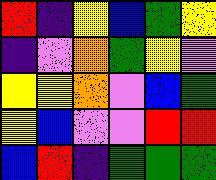[["red", "indigo", "yellow", "blue", "green", "yellow"], ["indigo", "violet", "orange", "green", "yellow", "violet"], ["yellow", "yellow", "orange", "violet", "blue", "green"], ["yellow", "blue", "violet", "violet", "red", "red"], ["blue", "red", "indigo", "green", "green", "green"]]